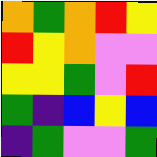[["orange", "green", "orange", "red", "yellow"], ["red", "yellow", "orange", "violet", "violet"], ["yellow", "yellow", "green", "violet", "red"], ["green", "indigo", "blue", "yellow", "blue"], ["indigo", "green", "violet", "violet", "green"]]